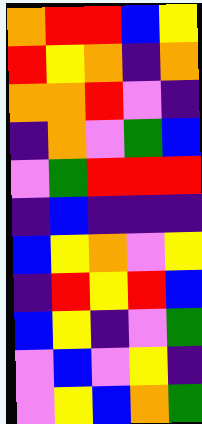[["orange", "red", "red", "blue", "yellow"], ["red", "yellow", "orange", "indigo", "orange"], ["orange", "orange", "red", "violet", "indigo"], ["indigo", "orange", "violet", "green", "blue"], ["violet", "green", "red", "red", "red"], ["indigo", "blue", "indigo", "indigo", "indigo"], ["blue", "yellow", "orange", "violet", "yellow"], ["indigo", "red", "yellow", "red", "blue"], ["blue", "yellow", "indigo", "violet", "green"], ["violet", "blue", "violet", "yellow", "indigo"], ["violet", "yellow", "blue", "orange", "green"]]